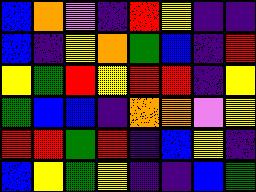[["blue", "orange", "violet", "indigo", "red", "yellow", "indigo", "indigo"], ["blue", "indigo", "yellow", "orange", "green", "blue", "indigo", "red"], ["yellow", "green", "red", "yellow", "red", "red", "indigo", "yellow"], ["green", "blue", "blue", "indigo", "orange", "orange", "violet", "yellow"], ["red", "red", "green", "red", "indigo", "blue", "yellow", "indigo"], ["blue", "yellow", "green", "yellow", "indigo", "indigo", "blue", "green"]]